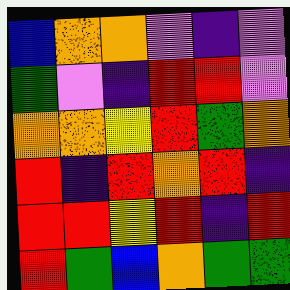[["blue", "orange", "orange", "violet", "indigo", "violet"], ["green", "violet", "indigo", "red", "red", "violet"], ["orange", "orange", "yellow", "red", "green", "orange"], ["red", "indigo", "red", "orange", "red", "indigo"], ["red", "red", "yellow", "red", "indigo", "red"], ["red", "green", "blue", "orange", "green", "green"]]